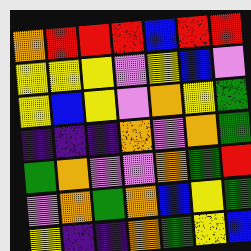[["orange", "red", "red", "red", "blue", "red", "red"], ["yellow", "yellow", "yellow", "violet", "yellow", "blue", "violet"], ["yellow", "blue", "yellow", "violet", "orange", "yellow", "green"], ["indigo", "indigo", "indigo", "orange", "violet", "orange", "green"], ["green", "orange", "violet", "violet", "orange", "green", "red"], ["violet", "orange", "green", "orange", "blue", "yellow", "green"], ["yellow", "indigo", "indigo", "orange", "green", "yellow", "blue"]]